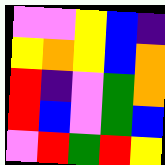[["violet", "violet", "yellow", "blue", "indigo"], ["yellow", "orange", "yellow", "blue", "orange"], ["red", "indigo", "violet", "green", "orange"], ["red", "blue", "violet", "green", "blue"], ["violet", "red", "green", "red", "yellow"]]